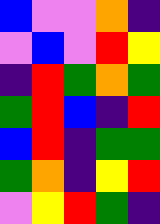[["blue", "violet", "violet", "orange", "indigo"], ["violet", "blue", "violet", "red", "yellow"], ["indigo", "red", "green", "orange", "green"], ["green", "red", "blue", "indigo", "red"], ["blue", "red", "indigo", "green", "green"], ["green", "orange", "indigo", "yellow", "red"], ["violet", "yellow", "red", "green", "indigo"]]